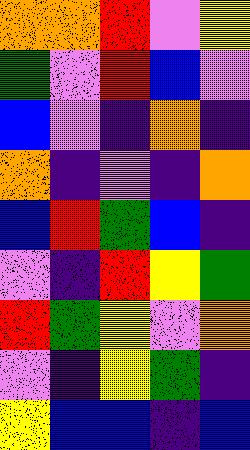[["orange", "orange", "red", "violet", "yellow"], ["green", "violet", "red", "blue", "violet"], ["blue", "violet", "indigo", "orange", "indigo"], ["orange", "indigo", "violet", "indigo", "orange"], ["blue", "red", "green", "blue", "indigo"], ["violet", "indigo", "red", "yellow", "green"], ["red", "green", "yellow", "violet", "orange"], ["violet", "indigo", "yellow", "green", "indigo"], ["yellow", "blue", "blue", "indigo", "blue"]]